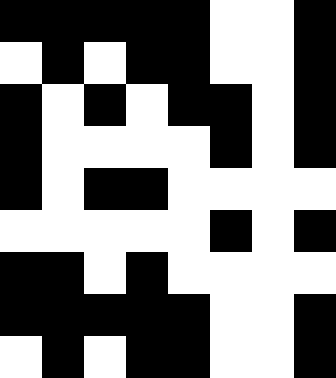[["black", "black", "black", "black", "black", "white", "white", "black"], ["white", "black", "white", "black", "black", "white", "white", "black"], ["black", "white", "black", "white", "black", "black", "white", "black"], ["black", "white", "white", "white", "white", "black", "white", "black"], ["black", "white", "black", "black", "white", "white", "white", "white"], ["white", "white", "white", "white", "white", "black", "white", "black"], ["black", "black", "white", "black", "white", "white", "white", "white"], ["black", "black", "black", "black", "black", "white", "white", "black"], ["white", "black", "white", "black", "black", "white", "white", "black"]]